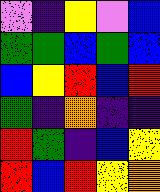[["violet", "indigo", "yellow", "violet", "blue"], ["green", "green", "blue", "green", "blue"], ["blue", "yellow", "red", "blue", "red"], ["green", "indigo", "orange", "indigo", "indigo"], ["red", "green", "indigo", "blue", "yellow"], ["red", "blue", "red", "yellow", "orange"]]